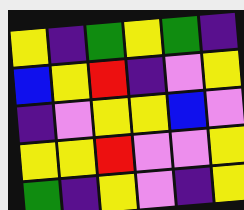[["yellow", "indigo", "green", "yellow", "green", "indigo"], ["blue", "yellow", "red", "indigo", "violet", "yellow"], ["indigo", "violet", "yellow", "yellow", "blue", "violet"], ["yellow", "yellow", "red", "violet", "violet", "yellow"], ["green", "indigo", "yellow", "violet", "indigo", "yellow"]]